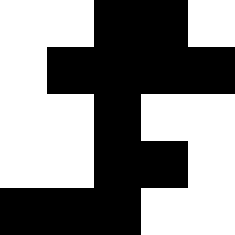[["white", "white", "black", "black", "white"], ["white", "black", "black", "black", "black"], ["white", "white", "black", "white", "white"], ["white", "white", "black", "black", "white"], ["black", "black", "black", "white", "white"]]